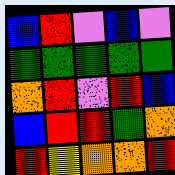[["blue", "red", "violet", "blue", "violet"], ["green", "green", "green", "green", "green"], ["orange", "red", "violet", "red", "blue"], ["blue", "red", "red", "green", "orange"], ["red", "yellow", "orange", "orange", "red"]]